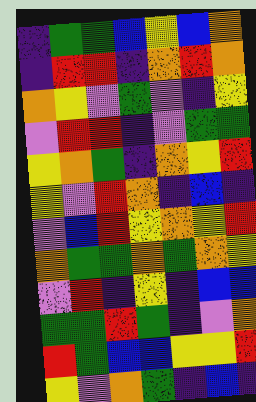[["indigo", "green", "green", "blue", "yellow", "blue", "orange"], ["indigo", "red", "red", "indigo", "orange", "red", "orange"], ["orange", "yellow", "violet", "green", "violet", "indigo", "yellow"], ["violet", "red", "red", "indigo", "violet", "green", "green"], ["yellow", "orange", "green", "indigo", "orange", "yellow", "red"], ["yellow", "violet", "red", "orange", "indigo", "blue", "indigo"], ["violet", "blue", "red", "yellow", "orange", "yellow", "red"], ["orange", "green", "green", "orange", "green", "orange", "yellow"], ["violet", "red", "indigo", "yellow", "indigo", "blue", "blue"], ["green", "green", "red", "green", "indigo", "violet", "orange"], ["red", "green", "blue", "blue", "yellow", "yellow", "red"], ["yellow", "violet", "orange", "green", "indigo", "blue", "indigo"]]